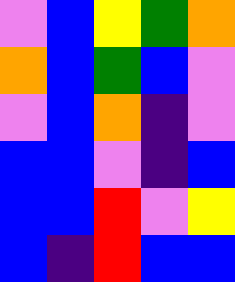[["violet", "blue", "yellow", "green", "orange"], ["orange", "blue", "green", "blue", "violet"], ["violet", "blue", "orange", "indigo", "violet"], ["blue", "blue", "violet", "indigo", "blue"], ["blue", "blue", "red", "violet", "yellow"], ["blue", "indigo", "red", "blue", "blue"]]